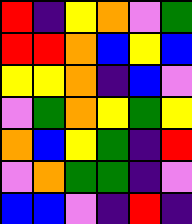[["red", "indigo", "yellow", "orange", "violet", "green"], ["red", "red", "orange", "blue", "yellow", "blue"], ["yellow", "yellow", "orange", "indigo", "blue", "violet"], ["violet", "green", "orange", "yellow", "green", "yellow"], ["orange", "blue", "yellow", "green", "indigo", "red"], ["violet", "orange", "green", "green", "indigo", "violet"], ["blue", "blue", "violet", "indigo", "red", "indigo"]]